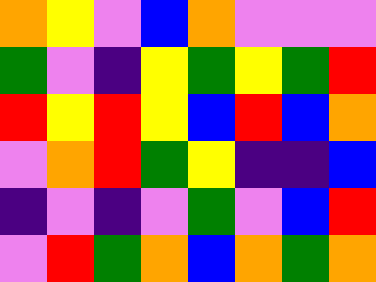[["orange", "yellow", "violet", "blue", "orange", "violet", "violet", "violet"], ["green", "violet", "indigo", "yellow", "green", "yellow", "green", "red"], ["red", "yellow", "red", "yellow", "blue", "red", "blue", "orange"], ["violet", "orange", "red", "green", "yellow", "indigo", "indigo", "blue"], ["indigo", "violet", "indigo", "violet", "green", "violet", "blue", "red"], ["violet", "red", "green", "orange", "blue", "orange", "green", "orange"]]